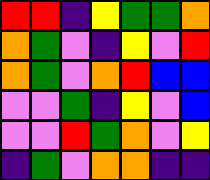[["red", "red", "indigo", "yellow", "green", "green", "orange"], ["orange", "green", "violet", "indigo", "yellow", "violet", "red"], ["orange", "green", "violet", "orange", "red", "blue", "blue"], ["violet", "violet", "green", "indigo", "yellow", "violet", "blue"], ["violet", "violet", "red", "green", "orange", "violet", "yellow"], ["indigo", "green", "violet", "orange", "orange", "indigo", "indigo"]]